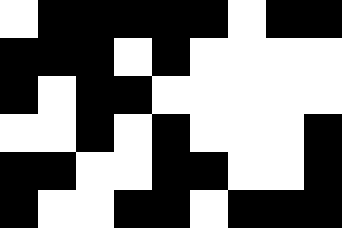[["white", "black", "black", "black", "black", "black", "white", "black", "black"], ["black", "black", "black", "white", "black", "white", "white", "white", "white"], ["black", "white", "black", "black", "white", "white", "white", "white", "white"], ["white", "white", "black", "white", "black", "white", "white", "white", "black"], ["black", "black", "white", "white", "black", "black", "white", "white", "black"], ["black", "white", "white", "black", "black", "white", "black", "black", "black"]]